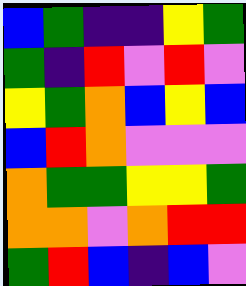[["blue", "green", "indigo", "indigo", "yellow", "green"], ["green", "indigo", "red", "violet", "red", "violet"], ["yellow", "green", "orange", "blue", "yellow", "blue"], ["blue", "red", "orange", "violet", "violet", "violet"], ["orange", "green", "green", "yellow", "yellow", "green"], ["orange", "orange", "violet", "orange", "red", "red"], ["green", "red", "blue", "indigo", "blue", "violet"]]